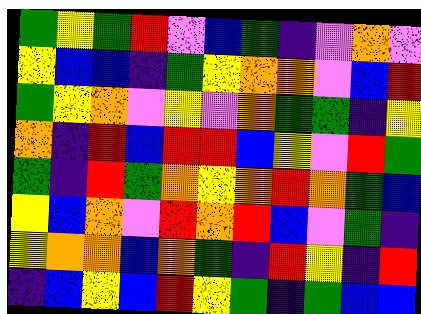[["green", "yellow", "green", "red", "violet", "blue", "green", "indigo", "violet", "orange", "violet"], ["yellow", "blue", "blue", "indigo", "green", "yellow", "orange", "orange", "violet", "blue", "red"], ["green", "yellow", "orange", "violet", "yellow", "violet", "orange", "green", "green", "indigo", "yellow"], ["orange", "indigo", "red", "blue", "red", "red", "blue", "yellow", "violet", "red", "green"], ["green", "indigo", "red", "green", "orange", "yellow", "orange", "red", "orange", "green", "blue"], ["yellow", "blue", "orange", "violet", "red", "orange", "red", "blue", "violet", "green", "indigo"], ["yellow", "orange", "orange", "blue", "orange", "green", "indigo", "red", "yellow", "indigo", "red"], ["indigo", "blue", "yellow", "blue", "red", "yellow", "green", "indigo", "green", "blue", "blue"]]